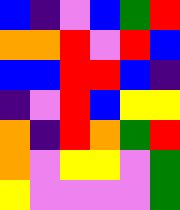[["blue", "indigo", "violet", "blue", "green", "red"], ["orange", "orange", "red", "violet", "red", "blue"], ["blue", "blue", "red", "red", "blue", "indigo"], ["indigo", "violet", "red", "blue", "yellow", "yellow"], ["orange", "indigo", "red", "orange", "green", "red"], ["orange", "violet", "yellow", "yellow", "violet", "green"], ["yellow", "violet", "violet", "violet", "violet", "green"]]